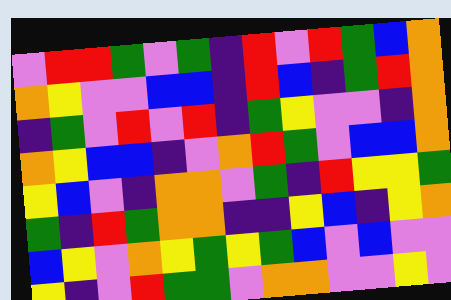[["violet", "red", "red", "green", "violet", "green", "indigo", "red", "violet", "red", "green", "blue", "orange"], ["orange", "yellow", "violet", "violet", "blue", "blue", "indigo", "red", "blue", "indigo", "green", "red", "orange"], ["indigo", "green", "violet", "red", "violet", "red", "indigo", "green", "yellow", "violet", "violet", "indigo", "orange"], ["orange", "yellow", "blue", "blue", "indigo", "violet", "orange", "red", "green", "violet", "blue", "blue", "orange"], ["yellow", "blue", "violet", "indigo", "orange", "orange", "violet", "green", "indigo", "red", "yellow", "yellow", "green"], ["green", "indigo", "red", "green", "orange", "orange", "indigo", "indigo", "yellow", "blue", "indigo", "yellow", "orange"], ["blue", "yellow", "violet", "orange", "yellow", "green", "yellow", "green", "blue", "violet", "blue", "violet", "violet"], ["yellow", "indigo", "violet", "red", "green", "green", "violet", "orange", "orange", "violet", "violet", "yellow", "violet"]]